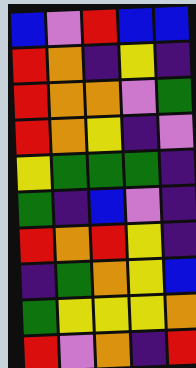[["blue", "violet", "red", "blue", "blue"], ["red", "orange", "indigo", "yellow", "indigo"], ["red", "orange", "orange", "violet", "green"], ["red", "orange", "yellow", "indigo", "violet"], ["yellow", "green", "green", "green", "indigo"], ["green", "indigo", "blue", "violet", "indigo"], ["red", "orange", "red", "yellow", "indigo"], ["indigo", "green", "orange", "yellow", "blue"], ["green", "yellow", "yellow", "yellow", "orange"], ["red", "violet", "orange", "indigo", "red"]]